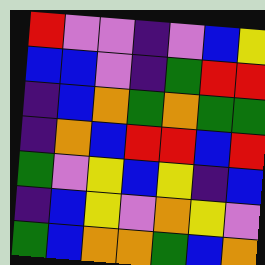[["red", "violet", "violet", "indigo", "violet", "blue", "yellow"], ["blue", "blue", "violet", "indigo", "green", "red", "red"], ["indigo", "blue", "orange", "green", "orange", "green", "green"], ["indigo", "orange", "blue", "red", "red", "blue", "red"], ["green", "violet", "yellow", "blue", "yellow", "indigo", "blue"], ["indigo", "blue", "yellow", "violet", "orange", "yellow", "violet"], ["green", "blue", "orange", "orange", "green", "blue", "orange"]]